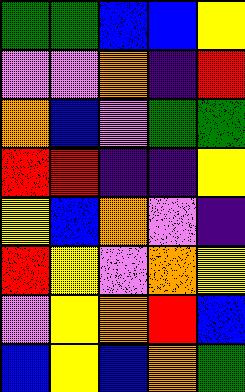[["green", "green", "blue", "blue", "yellow"], ["violet", "violet", "orange", "indigo", "red"], ["orange", "blue", "violet", "green", "green"], ["red", "red", "indigo", "indigo", "yellow"], ["yellow", "blue", "orange", "violet", "indigo"], ["red", "yellow", "violet", "orange", "yellow"], ["violet", "yellow", "orange", "red", "blue"], ["blue", "yellow", "blue", "orange", "green"]]